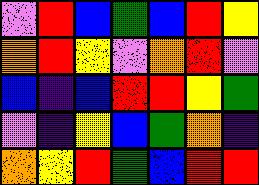[["violet", "red", "blue", "green", "blue", "red", "yellow"], ["orange", "red", "yellow", "violet", "orange", "red", "violet"], ["blue", "indigo", "blue", "red", "red", "yellow", "green"], ["violet", "indigo", "yellow", "blue", "green", "orange", "indigo"], ["orange", "yellow", "red", "green", "blue", "red", "red"]]